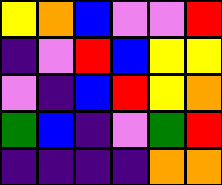[["yellow", "orange", "blue", "violet", "violet", "red"], ["indigo", "violet", "red", "blue", "yellow", "yellow"], ["violet", "indigo", "blue", "red", "yellow", "orange"], ["green", "blue", "indigo", "violet", "green", "red"], ["indigo", "indigo", "indigo", "indigo", "orange", "orange"]]